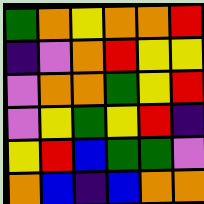[["green", "orange", "yellow", "orange", "orange", "red"], ["indigo", "violet", "orange", "red", "yellow", "yellow"], ["violet", "orange", "orange", "green", "yellow", "red"], ["violet", "yellow", "green", "yellow", "red", "indigo"], ["yellow", "red", "blue", "green", "green", "violet"], ["orange", "blue", "indigo", "blue", "orange", "orange"]]